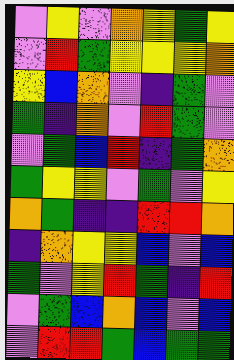[["violet", "yellow", "violet", "orange", "yellow", "green", "yellow"], ["violet", "red", "green", "yellow", "yellow", "yellow", "orange"], ["yellow", "blue", "orange", "violet", "indigo", "green", "violet"], ["green", "indigo", "orange", "violet", "red", "green", "violet"], ["violet", "green", "blue", "red", "indigo", "green", "orange"], ["green", "yellow", "yellow", "violet", "green", "violet", "yellow"], ["orange", "green", "indigo", "indigo", "red", "red", "orange"], ["indigo", "orange", "yellow", "yellow", "blue", "violet", "blue"], ["green", "violet", "yellow", "red", "green", "indigo", "red"], ["violet", "green", "blue", "orange", "blue", "violet", "blue"], ["violet", "red", "red", "green", "blue", "green", "green"]]